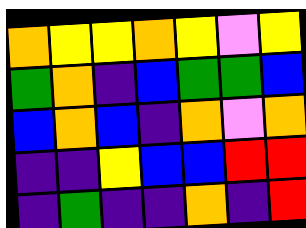[["orange", "yellow", "yellow", "orange", "yellow", "violet", "yellow"], ["green", "orange", "indigo", "blue", "green", "green", "blue"], ["blue", "orange", "blue", "indigo", "orange", "violet", "orange"], ["indigo", "indigo", "yellow", "blue", "blue", "red", "red"], ["indigo", "green", "indigo", "indigo", "orange", "indigo", "red"]]